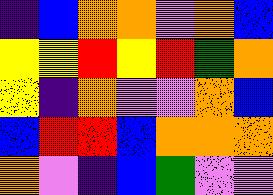[["indigo", "blue", "orange", "orange", "violet", "orange", "blue"], ["yellow", "yellow", "red", "yellow", "red", "green", "orange"], ["yellow", "indigo", "orange", "violet", "violet", "orange", "blue"], ["blue", "red", "red", "blue", "orange", "orange", "orange"], ["orange", "violet", "indigo", "blue", "green", "violet", "violet"]]